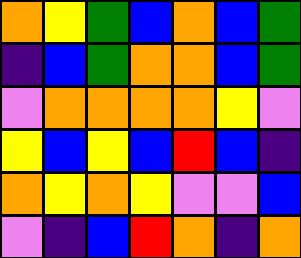[["orange", "yellow", "green", "blue", "orange", "blue", "green"], ["indigo", "blue", "green", "orange", "orange", "blue", "green"], ["violet", "orange", "orange", "orange", "orange", "yellow", "violet"], ["yellow", "blue", "yellow", "blue", "red", "blue", "indigo"], ["orange", "yellow", "orange", "yellow", "violet", "violet", "blue"], ["violet", "indigo", "blue", "red", "orange", "indigo", "orange"]]